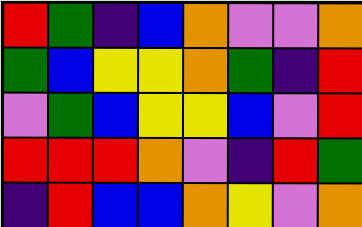[["red", "green", "indigo", "blue", "orange", "violet", "violet", "orange"], ["green", "blue", "yellow", "yellow", "orange", "green", "indigo", "red"], ["violet", "green", "blue", "yellow", "yellow", "blue", "violet", "red"], ["red", "red", "red", "orange", "violet", "indigo", "red", "green"], ["indigo", "red", "blue", "blue", "orange", "yellow", "violet", "orange"]]